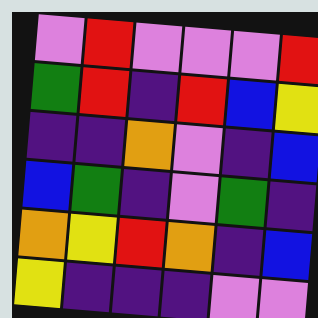[["violet", "red", "violet", "violet", "violet", "red"], ["green", "red", "indigo", "red", "blue", "yellow"], ["indigo", "indigo", "orange", "violet", "indigo", "blue"], ["blue", "green", "indigo", "violet", "green", "indigo"], ["orange", "yellow", "red", "orange", "indigo", "blue"], ["yellow", "indigo", "indigo", "indigo", "violet", "violet"]]